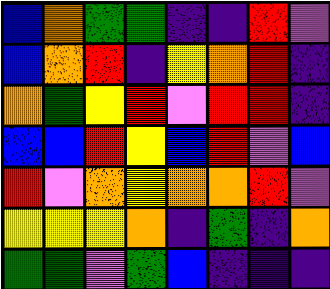[["blue", "orange", "green", "green", "indigo", "indigo", "red", "violet"], ["blue", "orange", "red", "indigo", "yellow", "orange", "red", "indigo"], ["orange", "green", "yellow", "red", "violet", "red", "red", "indigo"], ["blue", "blue", "red", "yellow", "blue", "red", "violet", "blue"], ["red", "violet", "orange", "yellow", "orange", "orange", "red", "violet"], ["yellow", "yellow", "yellow", "orange", "indigo", "green", "indigo", "orange"], ["green", "green", "violet", "green", "blue", "indigo", "indigo", "indigo"]]